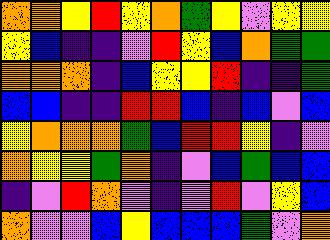[["orange", "orange", "yellow", "red", "yellow", "orange", "green", "yellow", "violet", "yellow", "yellow"], ["yellow", "blue", "indigo", "indigo", "violet", "red", "yellow", "blue", "orange", "green", "green"], ["orange", "orange", "orange", "indigo", "blue", "yellow", "yellow", "red", "indigo", "indigo", "green"], ["blue", "blue", "indigo", "indigo", "red", "red", "blue", "indigo", "blue", "violet", "blue"], ["yellow", "orange", "orange", "orange", "green", "blue", "red", "red", "yellow", "indigo", "violet"], ["orange", "yellow", "yellow", "green", "orange", "indigo", "violet", "blue", "green", "blue", "blue"], ["indigo", "violet", "red", "orange", "violet", "indigo", "violet", "red", "violet", "yellow", "blue"], ["orange", "violet", "violet", "blue", "yellow", "blue", "blue", "blue", "green", "violet", "orange"]]